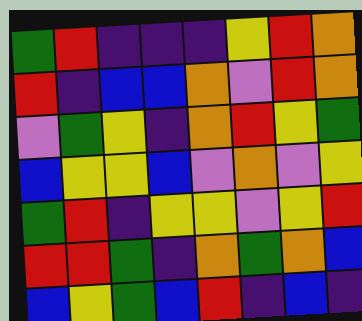[["green", "red", "indigo", "indigo", "indigo", "yellow", "red", "orange"], ["red", "indigo", "blue", "blue", "orange", "violet", "red", "orange"], ["violet", "green", "yellow", "indigo", "orange", "red", "yellow", "green"], ["blue", "yellow", "yellow", "blue", "violet", "orange", "violet", "yellow"], ["green", "red", "indigo", "yellow", "yellow", "violet", "yellow", "red"], ["red", "red", "green", "indigo", "orange", "green", "orange", "blue"], ["blue", "yellow", "green", "blue", "red", "indigo", "blue", "indigo"]]